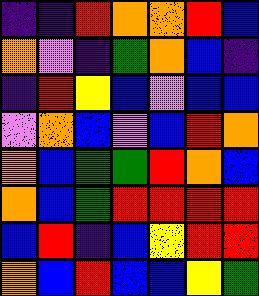[["indigo", "indigo", "red", "orange", "orange", "red", "blue"], ["orange", "violet", "indigo", "green", "orange", "blue", "indigo"], ["indigo", "red", "yellow", "blue", "violet", "blue", "blue"], ["violet", "orange", "blue", "violet", "blue", "red", "orange"], ["orange", "blue", "green", "green", "red", "orange", "blue"], ["orange", "blue", "green", "red", "red", "red", "red"], ["blue", "red", "indigo", "blue", "yellow", "red", "red"], ["orange", "blue", "red", "blue", "blue", "yellow", "green"]]